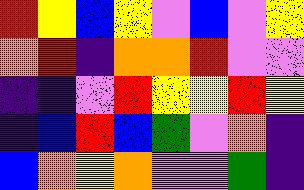[["red", "yellow", "blue", "yellow", "violet", "blue", "violet", "yellow"], ["orange", "red", "indigo", "orange", "orange", "red", "violet", "violet"], ["indigo", "indigo", "violet", "red", "yellow", "yellow", "red", "yellow"], ["indigo", "blue", "red", "blue", "green", "violet", "orange", "indigo"], ["blue", "orange", "yellow", "orange", "violet", "violet", "green", "indigo"]]